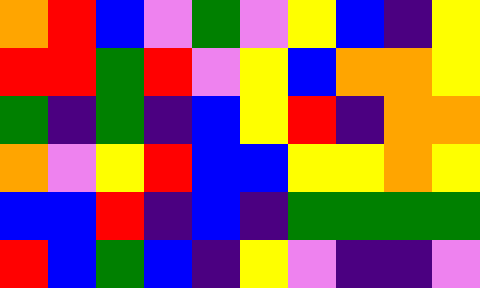[["orange", "red", "blue", "violet", "green", "violet", "yellow", "blue", "indigo", "yellow"], ["red", "red", "green", "red", "violet", "yellow", "blue", "orange", "orange", "yellow"], ["green", "indigo", "green", "indigo", "blue", "yellow", "red", "indigo", "orange", "orange"], ["orange", "violet", "yellow", "red", "blue", "blue", "yellow", "yellow", "orange", "yellow"], ["blue", "blue", "red", "indigo", "blue", "indigo", "green", "green", "green", "green"], ["red", "blue", "green", "blue", "indigo", "yellow", "violet", "indigo", "indigo", "violet"]]